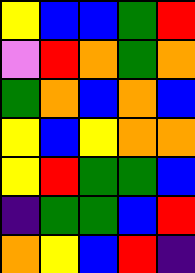[["yellow", "blue", "blue", "green", "red"], ["violet", "red", "orange", "green", "orange"], ["green", "orange", "blue", "orange", "blue"], ["yellow", "blue", "yellow", "orange", "orange"], ["yellow", "red", "green", "green", "blue"], ["indigo", "green", "green", "blue", "red"], ["orange", "yellow", "blue", "red", "indigo"]]